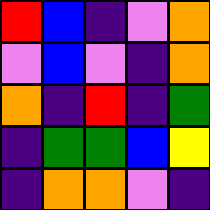[["red", "blue", "indigo", "violet", "orange"], ["violet", "blue", "violet", "indigo", "orange"], ["orange", "indigo", "red", "indigo", "green"], ["indigo", "green", "green", "blue", "yellow"], ["indigo", "orange", "orange", "violet", "indigo"]]